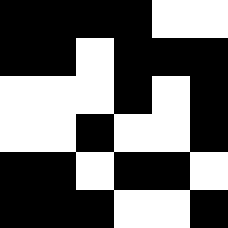[["black", "black", "black", "black", "white", "white"], ["black", "black", "white", "black", "black", "black"], ["white", "white", "white", "black", "white", "black"], ["white", "white", "black", "white", "white", "black"], ["black", "black", "white", "black", "black", "white"], ["black", "black", "black", "white", "white", "black"]]